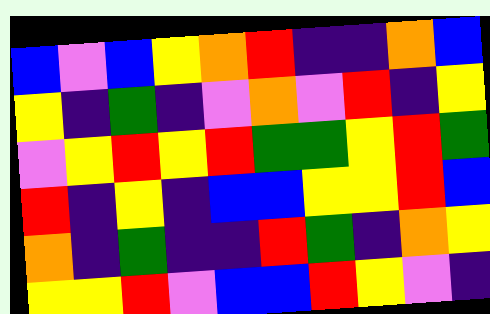[["blue", "violet", "blue", "yellow", "orange", "red", "indigo", "indigo", "orange", "blue"], ["yellow", "indigo", "green", "indigo", "violet", "orange", "violet", "red", "indigo", "yellow"], ["violet", "yellow", "red", "yellow", "red", "green", "green", "yellow", "red", "green"], ["red", "indigo", "yellow", "indigo", "blue", "blue", "yellow", "yellow", "red", "blue"], ["orange", "indigo", "green", "indigo", "indigo", "red", "green", "indigo", "orange", "yellow"], ["yellow", "yellow", "red", "violet", "blue", "blue", "red", "yellow", "violet", "indigo"]]